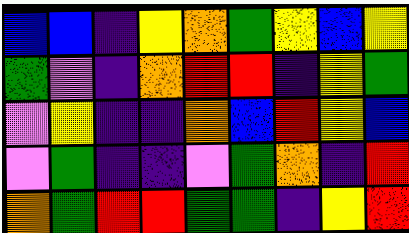[["blue", "blue", "indigo", "yellow", "orange", "green", "yellow", "blue", "yellow"], ["green", "violet", "indigo", "orange", "red", "red", "indigo", "yellow", "green"], ["violet", "yellow", "indigo", "indigo", "orange", "blue", "red", "yellow", "blue"], ["violet", "green", "indigo", "indigo", "violet", "green", "orange", "indigo", "red"], ["orange", "green", "red", "red", "green", "green", "indigo", "yellow", "red"]]